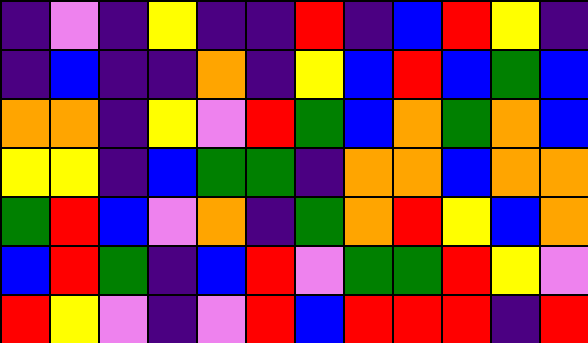[["indigo", "violet", "indigo", "yellow", "indigo", "indigo", "red", "indigo", "blue", "red", "yellow", "indigo"], ["indigo", "blue", "indigo", "indigo", "orange", "indigo", "yellow", "blue", "red", "blue", "green", "blue"], ["orange", "orange", "indigo", "yellow", "violet", "red", "green", "blue", "orange", "green", "orange", "blue"], ["yellow", "yellow", "indigo", "blue", "green", "green", "indigo", "orange", "orange", "blue", "orange", "orange"], ["green", "red", "blue", "violet", "orange", "indigo", "green", "orange", "red", "yellow", "blue", "orange"], ["blue", "red", "green", "indigo", "blue", "red", "violet", "green", "green", "red", "yellow", "violet"], ["red", "yellow", "violet", "indigo", "violet", "red", "blue", "red", "red", "red", "indigo", "red"]]